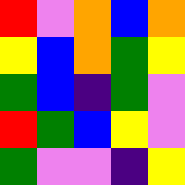[["red", "violet", "orange", "blue", "orange"], ["yellow", "blue", "orange", "green", "yellow"], ["green", "blue", "indigo", "green", "violet"], ["red", "green", "blue", "yellow", "violet"], ["green", "violet", "violet", "indigo", "yellow"]]